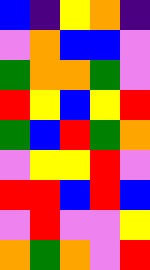[["blue", "indigo", "yellow", "orange", "indigo"], ["violet", "orange", "blue", "blue", "violet"], ["green", "orange", "orange", "green", "violet"], ["red", "yellow", "blue", "yellow", "red"], ["green", "blue", "red", "green", "orange"], ["violet", "yellow", "yellow", "red", "violet"], ["red", "red", "blue", "red", "blue"], ["violet", "red", "violet", "violet", "yellow"], ["orange", "green", "orange", "violet", "red"]]